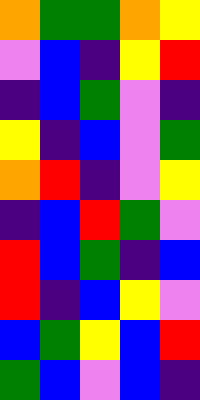[["orange", "green", "green", "orange", "yellow"], ["violet", "blue", "indigo", "yellow", "red"], ["indigo", "blue", "green", "violet", "indigo"], ["yellow", "indigo", "blue", "violet", "green"], ["orange", "red", "indigo", "violet", "yellow"], ["indigo", "blue", "red", "green", "violet"], ["red", "blue", "green", "indigo", "blue"], ["red", "indigo", "blue", "yellow", "violet"], ["blue", "green", "yellow", "blue", "red"], ["green", "blue", "violet", "blue", "indigo"]]